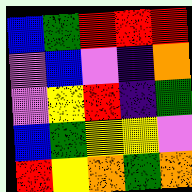[["blue", "green", "red", "red", "red"], ["violet", "blue", "violet", "indigo", "orange"], ["violet", "yellow", "red", "indigo", "green"], ["blue", "green", "yellow", "yellow", "violet"], ["red", "yellow", "orange", "green", "orange"]]